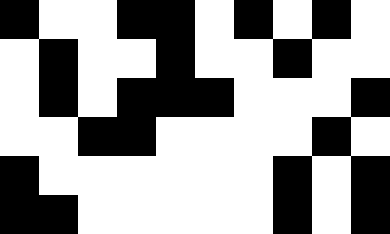[["black", "white", "white", "black", "black", "white", "black", "white", "black", "white"], ["white", "black", "white", "white", "black", "white", "white", "black", "white", "white"], ["white", "black", "white", "black", "black", "black", "white", "white", "white", "black"], ["white", "white", "black", "black", "white", "white", "white", "white", "black", "white"], ["black", "white", "white", "white", "white", "white", "white", "black", "white", "black"], ["black", "black", "white", "white", "white", "white", "white", "black", "white", "black"]]